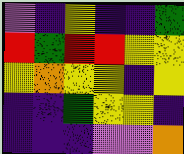[["violet", "indigo", "yellow", "indigo", "indigo", "green"], ["red", "green", "red", "red", "yellow", "yellow"], ["yellow", "orange", "yellow", "yellow", "indigo", "yellow"], ["indigo", "indigo", "green", "yellow", "yellow", "indigo"], ["indigo", "indigo", "indigo", "violet", "violet", "orange"]]